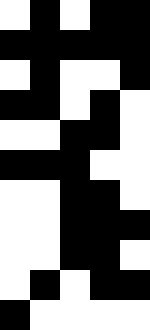[["white", "black", "white", "black", "black"], ["black", "black", "black", "black", "black"], ["white", "black", "white", "white", "black"], ["black", "black", "white", "black", "white"], ["white", "white", "black", "black", "white"], ["black", "black", "black", "white", "white"], ["white", "white", "black", "black", "white"], ["white", "white", "black", "black", "black"], ["white", "white", "black", "black", "white"], ["white", "black", "white", "black", "black"], ["black", "white", "white", "white", "white"]]